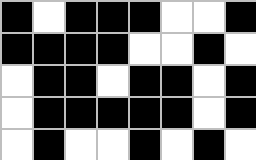[["black", "white", "black", "black", "black", "white", "white", "black"], ["black", "black", "black", "black", "white", "white", "black", "white"], ["white", "black", "black", "white", "black", "black", "white", "black"], ["white", "black", "black", "black", "black", "black", "white", "black"], ["white", "black", "white", "white", "black", "white", "black", "white"]]